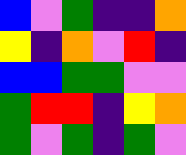[["blue", "violet", "green", "indigo", "indigo", "orange"], ["yellow", "indigo", "orange", "violet", "red", "indigo"], ["blue", "blue", "green", "green", "violet", "violet"], ["green", "red", "red", "indigo", "yellow", "orange"], ["green", "violet", "green", "indigo", "green", "violet"]]